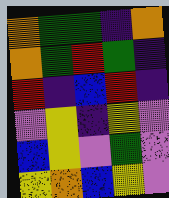[["orange", "green", "green", "indigo", "orange"], ["orange", "green", "red", "green", "indigo"], ["red", "indigo", "blue", "red", "indigo"], ["violet", "yellow", "indigo", "yellow", "violet"], ["blue", "yellow", "violet", "green", "violet"], ["yellow", "orange", "blue", "yellow", "violet"]]